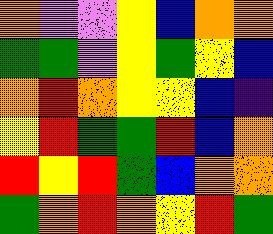[["orange", "violet", "violet", "yellow", "blue", "orange", "orange"], ["green", "green", "violet", "yellow", "green", "yellow", "blue"], ["orange", "red", "orange", "yellow", "yellow", "blue", "indigo"], ["yellow", "red", "green", "green", "red", "blue", "orange"], ["red", "yellow", "red", "green", "blue", "orange", "orange"], ["green", "orange", "red", "orange", "yellow", "red", "green"]]